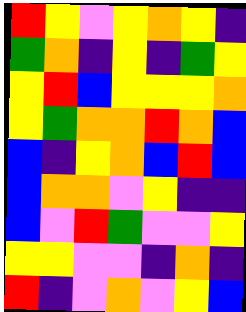[["red", "yellow", "violet", "yellow", "orange", "yellow", "indigo"], ["green", "orange", "indigo", "yellow", "indigo", "green", "yellow"], ["yellow", "red", "blue", "yellow", "yellow", "yellow", "orange"], ["yellow", "green", "orange", "orange", "red", "orange", "blue"], ["blue", "indigo", "yellow", "orange", "blue", "red", "blue"], ["blue", "orange", "orange", "violet", "yellow", "indigo", "indigo"], ["blue", "violet", "red", "green", "violet", "violet", "yellow"], ["yellow", "yellow", "violet", "violet", "indigo", "orange", "indigo"], ["red", "indigo", "violet", "orange", "violet", "yellow", "blue"]]